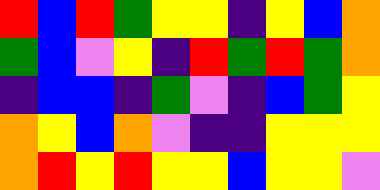[["red", "blue", "red", "green", "yellow", "yellow", "indigo", "yellow", "blue", "orange"], ["green", "blue", "violet", "yellow", "indigo", "red", "green", "red", "green", "orange"], ["indigo", "blue", "blue", "indigo", "green", "violet", "indigo", "blue", "green", "yellow"], ["orange", "yellow", "blue", "orange", "violet", "indigo", "indigo", "yellow", "yellow", "yellow"], ["orange", "red", "yellow", "red", "yellow", "yellow", "blue", "yellow", "yellow", "violet"]]